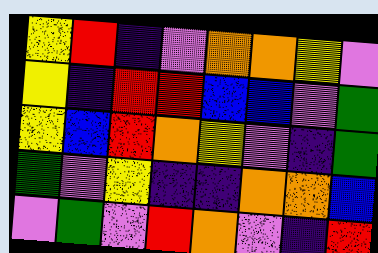[["yellow", "red", "indigo", "violet", "orange", "orange", "yellow", "violet"], ["yellow", "indigo", "red", "red", "blue", "blue", "violet", "green"], ["yellow", "blue", "red", "orange", "yellow", "violet", "indigo", "green"], ["green", "violet", "yellow", "indigo", "indigo", "orange", "orange", "blue"], ["violet", "green", "violet", "red", "orange", "violet", "indigo", "red"]]